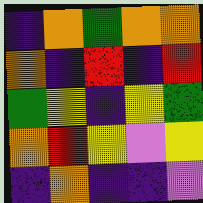[["indigo", "orange", "green", "orange", "orange"], ["orange", "indigo", "red", "indigo", "red"], ["green", "yellow", "indigo", "yellow", "green"], ["orange", "red", "yellow", "violet", "yellow"], ["indigo", "orange", "indigo", "indigo", "violet"]]